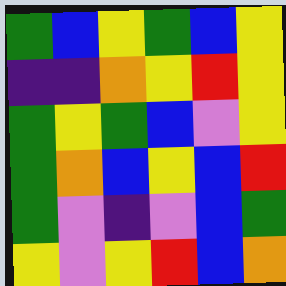[["green", "blue", "yellow", "green", "blue", "yellow"], ["indigo", "indigo", "orange", "yellow", "red", "yellow"], ["green", "yellow", "green", "blue", "violet", "yellow"], ["green", "orange", "blue", "yellow", "blue", "red"], ["green", "violet", "indigo", "violet", "blue", "green"], ["yellow", "violet", "yellow", "red", "blue", "orange"]]